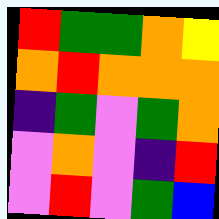[["red", "green", "green", "orange", "yellow"], ["orange", "red", "orange", "orange", "orange"], ["indigo", "green", "violet", "green", "orange"], ["violet", "orange", "violet", "indigo", "red"], ["violet", "red", "violet", "green", "blue"]]